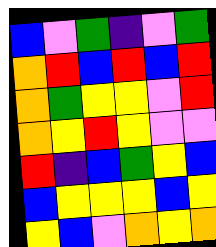[["blue", "violet", "green", "indigo", "violet", "green"], ["orange", "red", "blue", "red", "blue", "red"], ["orange", "green", "yellow", "yellow", "violet", "red"], ["orange", "yellow", "red", "yellow", "violet", "violet"], ["red", "indigo", "blue", "green", "yellow", "blue"], ["blue", "yellow", "yellow", "yellow", "blue", "yellow"], ["yellow", "blue", "violet", "orange", "yellow", "orange"]]